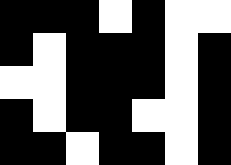[["black", "black", "black", "white", "black", "white", "white"], ["black", "white", "black", "black", "black", "white", "black"], ["white", "white", "black", "black", "black", "white", "black"], ["black", "white", "black", "black", "white", "white", "black"], ["black", "black", "white", "black", "black", "white", "black"]]